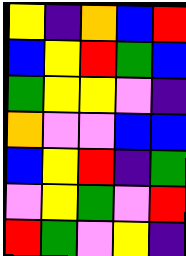[["yellow", "indigo", "orange", "blue", "red"], ["blue", "yellow", "red", "green", "blue"], ["green", "yellow", "yellow", "violet", "indigo"], ["orange", "violet", "violet", "blue", "blue"], ["blue", "yellow", "red", "indigo", "green"], ["violet", "yellow", "green", "violet", "red"], ["red", "green", "violet", "yellow", "indigo"]]